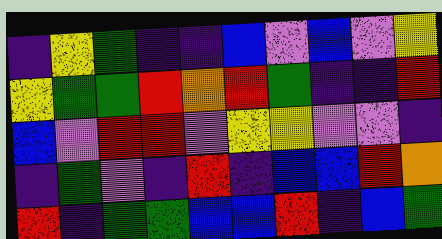[["indigo", "yellow", "green", "indigo", "indigo", "blue", "violet", "blue", "violet", "yellow"], ["yellow", "green", "green", "red", "orange", "red", "green", "indigo", "indigo", "red"], ["blue", "violet", "red", "red", "violet", "yellow", "yellow", "violet", "violet", "indigo"], ["indigo", "green", "violet", "indigo", "red", "indigo", "blue", "blue", "red", "orange"], ["red", "indigo", "green", "green", "blue", "blue", "red", "indigo", "blue", "green"]]